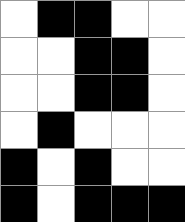[["white", "black", "black", "white", "white"], ["white", "white", "black", "black", "white"], ["white", "white", "black", "black", "white"], ["white", "black", "white", "white", "white"], ["black", "white", "black", "white", "white"], ["black", "white", "black", "black", "black"]]